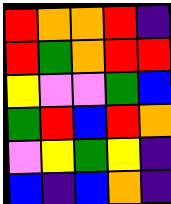[["red", "orange", "orange", "red", "indigo"], ["red", "green", "orange", "red", "red"], ["yellow", "violet", "violet", "green", "blue"], ["green", "red", "blue", "red", "orange"], ["violet", "yellow", "green", "yellow", "indigo"], ["blue", "indigo", "blue", "orange", "indigo"]]